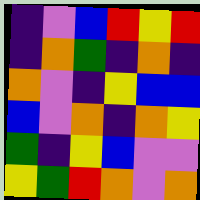[["indigo", "violet", "blue", "red", "yellow", "red"], ["indigo", "orange", "green", "indigo", "orange", "indigo"], ["orange", "violet", "indigo", "yellow", "blue", "blue"], ["blue", "violet", "orange", "indigo", "orange", "yellow"], ["green", "indigo", "yellow", "blue", "violet", "violet"], ["yellow", "green", "red", "orange", "violet", "orange"]]